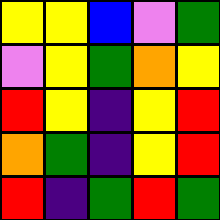[["yellow", "yellow", "blue", "violet", "green"], ["violet", "yellow", "green", "orange", "yellow"], ["red", "yellow", "indigo", "yellow", "red"], ["orange", "green", "indigo", "yellow", "red"], ["red", "indigo", "green", "red", "green"]]